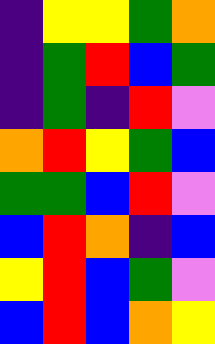[["indigo", "yellow", "yellow", "green", "orange"], ["indigo", "green", "red", "blue", "green"], ["indigo", "green", "indigo", "red", "violet"], ["orange", "red", "yellow", "green", "blue"], ["green", "green", "blue", "red", "violet"], ["blue", "red", "orange", "indigo", "blue"], ["yellow", "red", "blue", "green", "violet"], ["blue", "red", "blue", "orange", "yellow"]]